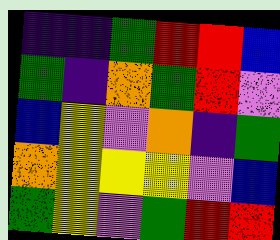[["indigo", "indigo", "green", "red", "red", "blue"], ["green", "indigo", "orange", "green", "red", "violet"], ["blue", "yellow", "violet", "orange", "indigo", "green"], ["orange", "yellow", "yellow", "yellow", "violet", "blue"], ["green", "yellow", "violet", "green", "red", "red"]]